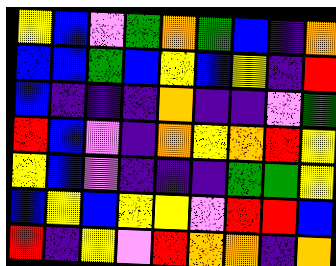[["yellow", "blue", "violet", "green", "orange", "green", "blue", "indigo", "orange"], ["blue", "blue", "green", "blue", "yellow", "blue", "yellow", "indigo", "red"], ["blue", "indigo", "indigo", "indigo", "orange", "indigo", "indigo", "violet", "green"], ["red", "blue", "violet", "indigo", "orange", "yellow", "orange", "red", "yellow"], ["yellow", "blue", "violet", "indigo", "indigo", "indigo", "green", "green", "yellow"], ["blue", "yellow", "blue", "yellow", "yellow", "violet", "red", "red", "blue"], ["red", "indigo", "yellow", "violet", "red", "orange", "orange", "indigo", "orange"]]